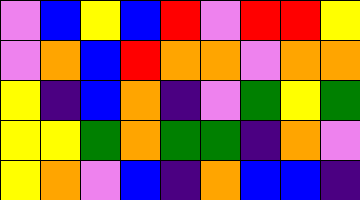[["violet", "blue", "yellow", "blue", "red", "violet", "red", "red", "yellow"], ["violet", "orange", "blue", "red", "orange", "orange", "violet", "orange", "orange"], ["yellow", "indigo", "blue", "orange", "indigo", "violet", "green", "yellow", "green"], ["yellow", "yellow", "green", "orange", "green", "green", "indigo", "orange", "violet"], ["yellow", "orange", "violet", "blue", "indigo", "orange", "blue", "blue", "indigo"]]